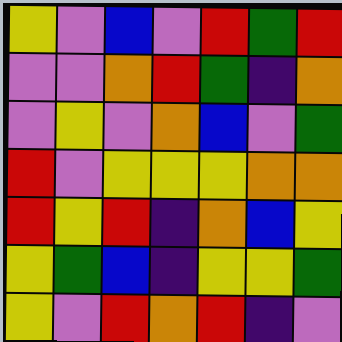[["yellow", "violet", "blue", "violet", "red", "green", "red"], ["violet", "violet", "orange", "red", "green", "indigo", "orange"], ["violet", "yellow", "violet", "orange", "blue", "violet", "green"], ["red", "violet", "yellow", "yellow", "yellow", "orange", "orange"], ["red", "yellow", "red", "indigo", "orange", "blue", "yellow"], ["yellow", "green", "blue", "indigo", "yellow", "yellow", "green"], ["yellow", "violet", "red", "orange", "red", "indigo", "violet"]]